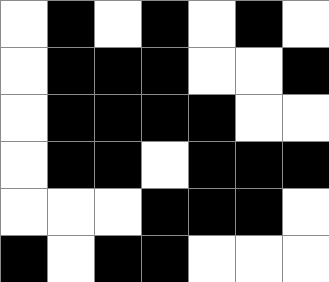[["white", "black", "white", "black", "white", "black", "white"], ["white", "black", "black", "black", "white", "white", "black"], ["white", "black", "black", "black", "black", "white", "white"], ["white", "black", "black", "white", "black", "black", "black"], ["white", "white", "white", "black", "black", "black", "white"], ["black", "white", "black", "black", "white", "white", "white"]]